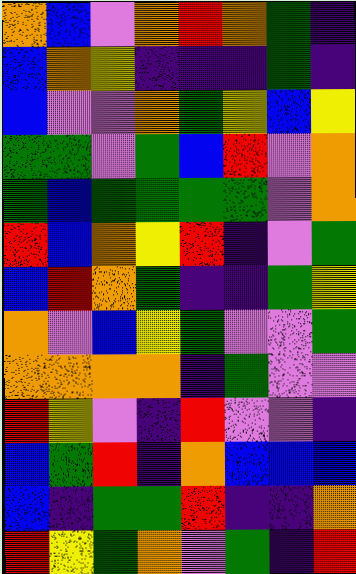[["orange", "blue", "violet", "orange", "red", "orange", "green", "indigo"], ["blue", "orange", "yellow", "indigo", "indigo", "indigo", "green", "indigo"], ["blue", "violet", "violet", "orange", "green", "yellow", "blue", "yellow"], ["green", "green", "violet", "green", "blue", "red", "violet", "orange"], ["green", "blue", "green", "green", "green", "green", "violet", "orange"], ["red", "blue", "orange", "yellow", "red", "indigo", "violet", "green"], ["blue", "red", "orange", "green", "indigo", "indigo", "green", "yellow"], ["orange", "violet", "blue", "yellow", "green", "violet", "violet", "green"], ["orange", "orange", "orange", "orange", "indigo", "green", "violet", "violet"], ["red", "yellow", "violet", "indigo", "red", "violet", "violet", "indigo"], ["blue", "green", "red", "indigo", "orange", "blue", "blue", "blue"], ["blue", "indigo", "green", "green", "red", "indigo", "indigo", "orange"], ["red", "yellow", "green", "orange", "violet", "green", "indigo", "red"]]